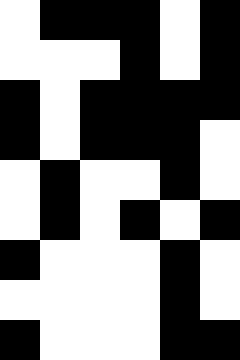[["white", "black", "black", "black", "white", "black"], ["white", "white", "white", "black", "white", "black"], ["black", "white", "black", "black", "black", "black"], ["black", "white", "black", "black", "black", "white"], ["white", "black", "white", "white", "black", "white"], ["white", "black", "white", "black", "white", "black"], ["black", "white", "white", "white", "black", "white"], ["white", "white", "white", "white", "black", "white"], ["black", "white", "white", "white", "black", "black"]]